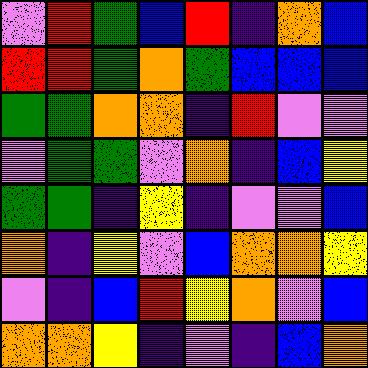[["violet", "red", "green", "blue", "red", "indigo", "orange", "blue"], ["red", "red", "green", "orange", "green", "blue", "blue", "blue"], ["green", "green", "orange", "orange", "indigo", "red", "violet", "violet"], ["violet", "green", "green", "violet", "orange", "indigo", "blue", "yellow"], ["green", "green", "indigo", "yellow", "indigo", "violet", "violet", "blue"], ["orange", "indigo", "yellow", "violet", "blue", "orange", "orange", "yellow"], ["violet", "indigo", "blue", "red", "yellow", "orange", "violet", "blue"], ["orange", "orange", "yellow", "indigo", "violet", "indigo", "blue", "orange"]]